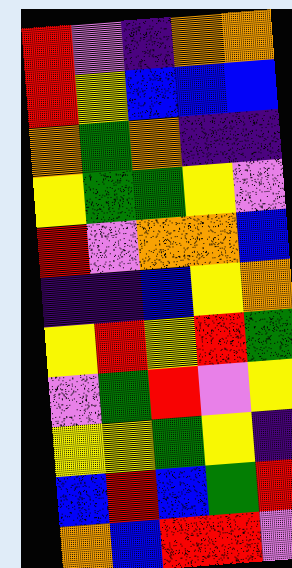[["red", "violet", "indigo", "orange", "orange"], ["red", "yellow", "blue", "blue", "blue"], ["orange", "green", "orange", "indigo", "indigo"], ["yellow", "green", "green", "yellow", "violet"], ["red", "violet", "orange", "orange", "blue"], ["indigo", "indigo", "blue", "yellow", "orange"], ["yellow", "red", "yellow", "red", "green"], ["violet", "green", "red", "violet", "yellow"], ["yellow", "yellow", "green", "yellow", "indigo"], ["blue", "red", "blue", "green", "red"], ["orange", "blue", "red", "red", "violet"]]